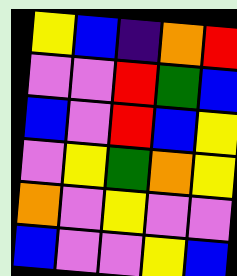[["yellow", "blue", "indigo", "orange", "red"], ["violet", "violet", "red", "green", "blue"], ["blue", "violet", "red", "blue", "yellow"], ["violet", "yellow", "green", "orange", "yellow"], ["orange", "violet", "yellow", "violet", "violet"], ["blue", "violet", "violet", "yellow", "blue"]]